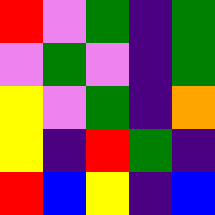[["red", "violet", "green", "indigo", "green"], ["violet", "green", "violet", "indigo", "green"], ["yellow", "violet", "green", "indigo", "orange"], ["yellow", "indigo", "red", "green", "indigo"], ["red", "blue", "yellow", "indigo", "blue"]]